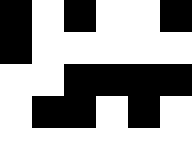[["black", "white", "black", "white", "white", "black"], ["black", "white", "white", "white", "white", "white"], ["white", "white", "black", "black", "black", "black"], ["white", "black", "black", "white", "black", "white"], ["white", "white", "white", "white", "white", "white"]]